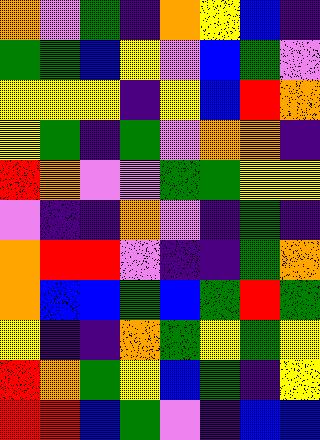[["orange", "violet", "green", "indigo", "orange", "yellow", "blue", "indigo"], ["green", "green", "blue", "yellow", "violet", "blue", "green", "violet"], ["yellow", "yellow", "yellow", "indigo", "yellow", "blue", "red", "orange"], ["yellow", "green", "indigo", "green", "violet", "orange", "orange", "indigo"], ["red", "orange", "violet", "violet", "green", "green", "yellow", "yellow"], ["violet", "indigo", "indigo", "orange", "violet", "indigo", "green", "indigo"], ["orange", "red", "red", "violet", "indigo", "indigo", "green", "orange"], ["orange", "blue", "blue", "green", "blue", "green", "red", "green"], ["yellow", "indigo", "indigo", "orange", "green", "yellow", "green", "yellow"], ["red", "orange", "green", "yellow", "blue", "green", "indigo", "yellow"], ["red", "red", "blue", "green", "violet", "indigo", "blue", "blue"]]